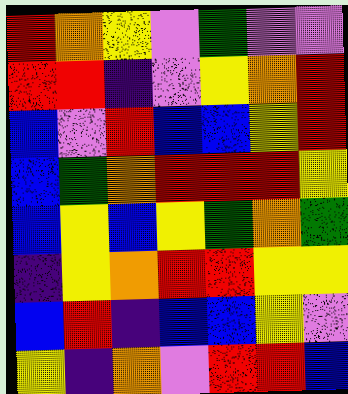[["red", "orange", "yellow", "violet", "green", "violet", "violet"], ["red", "red", "indigo", "violet", "yellow", "orange", "red"], ["blue", "violet", "red", "blue", "blue", "yellow", "red"], ["blue", "green", "orange", "red", "red", "red", "yellow"], ["blue", "yellow", "blue", "yellow", "green", "orange", "green"], ["indigo", "yellow", "orange", "red", "red", "yellow", "yellow"], ["blue", "red", "indigo", "blue", "blue", "yellow", "violet"], ["yellow", "indigo", "orange", "violet", "red", "red", "blue"]]